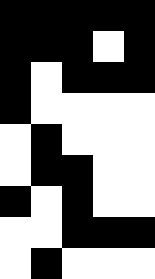[["black", "black", "black", "black", "black"], ["black", "black", "black", "white", "black"], ["black", "white", "black", "black", "black"], ["black", "white", "white", "white", "white"], ["white", "black", "white", "white", "white"], ["white", "black", "black", "white", "white"], ["black", "white", "black", "white", "white"], ["white", "white", "black", "black", "black"], ["white", "black", "white", "white", "white"]]